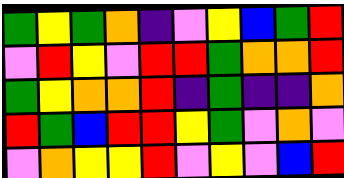[["green", "yellow", "green", "orange", "indigo", "violet", "yellow", "blue", "green", "red"], ["violet", "red", "yellow", "violet", "red", "red", "green", "orange", "orange", "red"], ["green", "yellow", "orange", "orange", "red", "indigo", "green", "indigo", "indigo", "orange"], ["red", "green", "blue", "red", "red", "yellow", "green", "violet", "orange", "violet"], ["violet", "orange", "yellow", "yellow", "red", "violet", "yellow", "violet", "blue", "red"]]